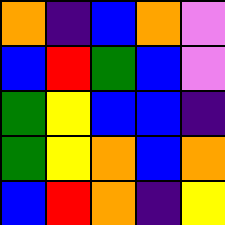[["orange", "indigo", "blue", "orange", "violet"], ["blue", "red", "green", "blue", "violet"], ["green", "yellow", "blue", "blue", "indigo"], ["green", "yellow", "orange", "blue", "orange"], ["blue", "red", "orange", "indigo", "yellow"]]